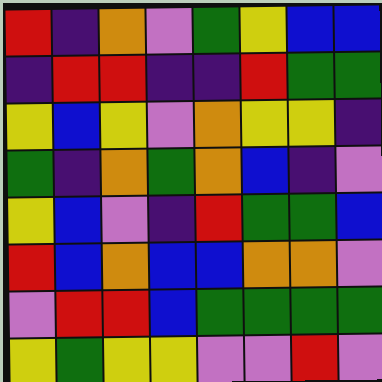[["red", "indigo", "orange", "violet", "green", "yellow", "blue", "blue"], ["indigo", "red", "red", "indigo", "indigo", "red", "green", "green"], ["yellow", "blue", "yellow", "violet", "orange", "yellow", "yellow", "indigo"], ["green", "indigo", "orange", "green", "orange", "blue", "indigo", "violet"], ["yellow", "blue", "violet", "indigo", "red", "green", "green", "blue"], ["red", "blue", "orange", "blue", "blue", "orange", "orange", "violet"], ["violet", "red", "red", "blue", "green", "green", "green", "green"], ["yellow", "green", "yellow", "yellow", "violet", "violet", "red", "violet"]]